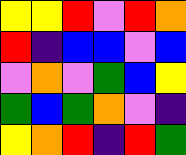[["yellow", "yellow", "red", "violet", "red", "orange"], ["red", "indigo", "blue", "blue", "violet", "blue"], ["violet", "orange", "violet", "green", "blue", "yellow"], ["green", "blue", "green", "orange", "violet", "indigo"], ["yellow", "orange", "red", "indigo", "red", "green"]]